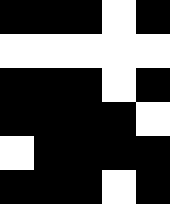[["black", "black", "black", "white", "black"], ["white", "white", "white", "white", "white"], ["black", "black", "black", "white", "black"], ["black", "black", "black", "black", "white"], ["white", "black", "black", "black", "black"], ["black", "black", "black", "white", "black"]]